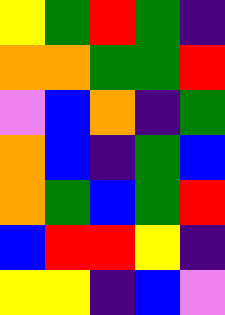[["yellow", "green", "red", "green", "indigo"], ["orange", "orange", "green", "green", "red"], ["violet", "blue", "orange", "indigo", "green"], ["orange", "blue", "indigo", "green", "blue"], ["orange", "green", "blue", "green", "red"], ["blue", "red", "red", "yellow", "indigo"], ["yellow", "yellow", "indigo", "blue", "violet"]]